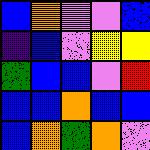[["blue", "orange", "violet", "violet", "blue"], ["indigo", "blue", "violet", "yellow", "yellow"], ["green", "blue", "blue", "violet", "red"], ["blue", "blue", "orange", "blue", "blue"], ["blue", "orange", "green", "orange", "violet"]]